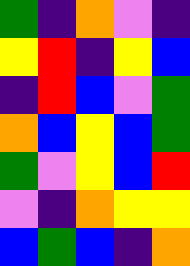[["green", "indigo", "orange", "violet", "indigo"], ["yellow", "red", "indigo", "yellow", "blue"], ["indigo", "red", "blue", "violet", "green"], ["orange", "blue", "yellow", "blue", "green"], ["green", "violet", "yellow", "blue", "red"], ["violet", "indigo", "orange", "yellow", "yellow"], ["blue", "green", "blue", "indigo", "orange"]]